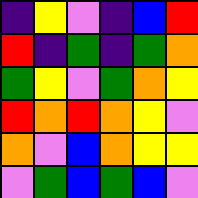[["indigo", "yellow", "violet", "indigo", "blue", "red"], ["red", "indigo", "green", "indigo", "green", "orange"], ["green", "yellow", "violet", "green", "orange", "yellow"], ["red", "orange", "red", "orange", "yellow", "violet"], ["orange", "violet", "blue", "orange", "yellow", "yellow"], ["violet", "green", "blue", "green", "blue", "violet"]]